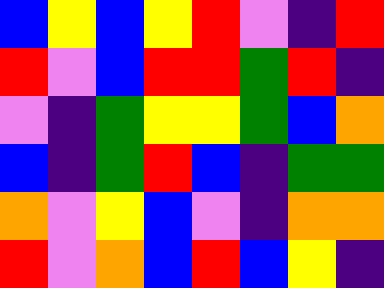[["blue", "yellow", "blue", "yellow", "red", "violet", "indigo", "red"], ["red", "violet", "blue", "red", "red", "green", "red", "indigo"], ["violet", "indigo", "green", "yellow", "yellow", "green", "blue", "orange"], ["blue", "indigo", "green", "red", "blue", "indigo", "green", "green"], ["orange", "violet", "yellow", "blue", "violet", "indigo", "orange", "orange"], ["red", "violet", "orange", "blue", "red", "blue", "yellow", "indigo"]]